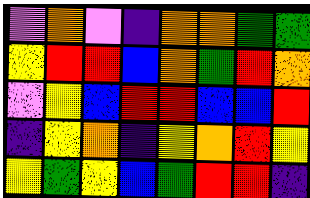[["violet", "orange", "violet", "indigo", "orange", "orange", "green", "green"], ["yellow", "red", "red", "blue", "orange", "green", "red", "orange"], ["violet", "yellow", "blue", "red", "red", "blue", "blue", "red"], ["indigo", "yellow", "orange", "indigo", "yellow", "orange", "red", "yellow"], ["yellow", "green", "yellow", "blue", "green", "red", "red", "indigo"]]